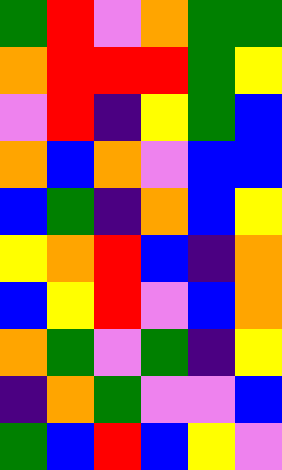[["green", "red", "violet", "orange", "green", "green"], ["orange", "red", "red", "red", "green", "yellow"], ["violet", "red", "indigo", "yellow", "green", "blue"], ["orange", "blue", "orange", "violet", "blue", "blue"], ["blue", "green", "indigo", "orange", "blue", "yellow"], ["yellow", "orange", "red", "blue", "indigo", "orange"], ["blue", "yellow", "red", "violet", "blue", "orange"], ["orange", "green", "violet", "green", "indigo", "yellow"], ["indigo", "orange", "green", "violet", "violet", "blue"], ["green", "blue", "red", "blue", "yellow", "violet"]]